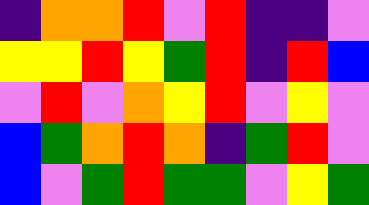[["indigo", "orange", "orange", "red", "violet", "red", "indigo", "indigo", "violet"], ["yellow", "yellow", "red", "yellow", "green", "red", "indigo", "red", "blue"], ["violet", "red", "violet", "orange", "yellow", "red", "violet", "yellow", "violet"], ["blue", "green", "orange", "red", "orange", "indigo", "green", "red", "violet"], ["blue", "violet", "green", "red", "green", "green", "violet", "yellow", "green"]]